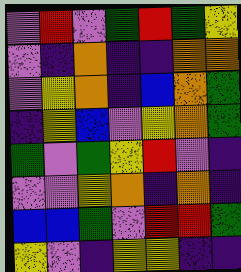[["violet", "red", "violet", "green", "red", "green", "yellow"], ["violet", "indigo", "orange", "indigo", "indigo", "orange", "orange"], ["violet", "yellow", "orange", "indigo", "blue", "orange", "green"], ["indigo", "yellow", "blue", "violet", "yellow", "orange", "green"], ["green", "violet", "green", "yellow", "red", "violet", "indigo"], ["violet", "violet", "yellow", "orange", "indigo", "orange", "indigo"], ["blue", "blue", "green", "violet", "red", "red", "green"], ["yellow", "violet", "indigo", "yellow", "yellow", "indigo", "indigo"]]